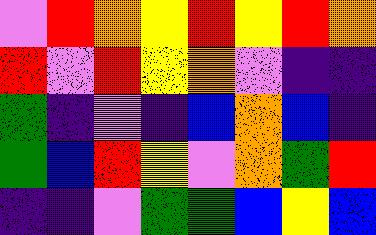[["violet", "red", "orange", "yellow", "red", "yellow", "red", "orange"], ["red", "violet", "red", "yellow", "orange", "violet", "indigo", "indigo"], ["green", "indigo", "violet", "indigo", "blue", "orange", "blue", "indigo"], ["green", "blue", "red", "yellow", "violet", "orange", "green", "red"], ["indigo", "indigo", "violet", "green", "green", "blue", "yellow", "blue"]]